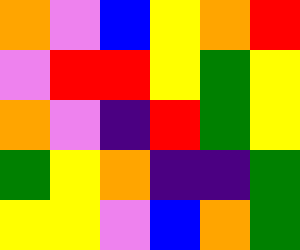[["orange", "violet", "blue", "yellow", "orange", "red"], ["violet", "red", "red", "yellow", "green", "yellow"], ["orange", "violet", "indigo", "red", "green", "yellow"], ["green", "yellow", "orange", "indigo", "indigo", "green"], ["yellow", "yellow", "violet", "blue", "orange", "green"]]